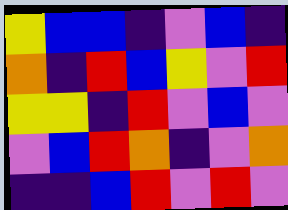[["yellow", "blue", "blue", "indigo", "violet", "blue", "indigo"], ["orange", "indigo", "red", "blue", "yellow", "violet", "red"], ["yellow", "yellow", "indigo", "red", "violet", "blue", "violet"], ["violet", "blue", "red", "orange", "indigo", "violet", "orange"], ["indigo", "indigo", "blue", "red", "violet", "red", "violet"]]